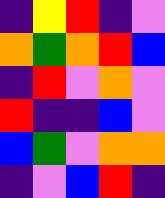[["indigo", "yellow", "red", "indigo", "violet"], ["orange", "green", "orange", "red", "blue"], ["indigo", "red", "violet", "orange", "violet"], ["red", "indigo", "indigo", "blue", "violet"], ["blue", "green", "violet", "orange", "orange"], ["indigo", "violet", "blue", "red", "indigo"]]